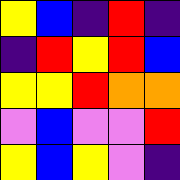[["yellow", "blue", "indigo", "red", "indigo"], ["indigo", "red", "yellow", "red", "blue"], ["yellow", "yellow", "red", "orange", "orange"], ["violet", "blue", "violet", "violet", "red"], ["yellow", "blue", "yellow", "violet", "indigo"]]